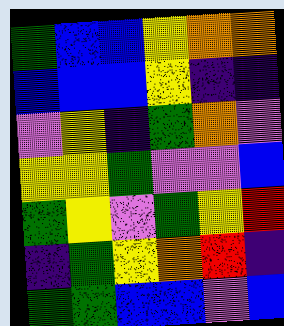[["green", "blue", "blue", "yellow", "orange", "orange"], ["blue", "blue", "blue", "yellow", "indigo", "indigo"], ["violet", "yellow", "indigo", "green", "orange", "violet"], ["yellow", "yellow", "green", "violet", "violet", "blue"], ["green", "yellow", "violet", "green", "yellow", "red"], ["indigo", "green", "yellow", "orange", "red", "indigo"], ["green", "green", "blue", "blue", "violet", "blue"]]